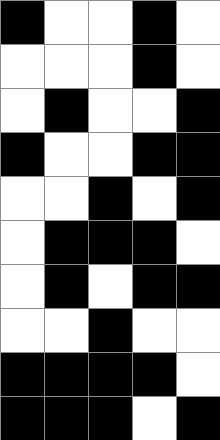[["black", "white", "white", "black", "white"], ["white", "white", "white", "black", "white"], ["white", "black", "white", "white", "black"], ["black", "white", "white", "black", "black"], ["white", "white", "black", "white", "black"], ["white", "black", "black", "black", "white"], ["white", "black", "white", "black", "black"], ["white", "white", "black", "white", "white"], ["black", "black", "black", "black", "white"], ["black", "black", "black", "white", "black"]]